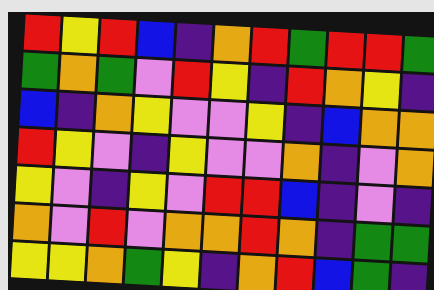[["red", "yellow", "red", "blue", "indigo", "orange", "red", "green", "red", "red", "green"], ["green", "orange", "green", "violet", "red", "yellow", "indigo", "red", "orange", "yellow", "indigo"], ["blue", "indigo", "orange", "yellow", "violet", "violet", "yellow", "indigo", "blue", "orange", "orange"], ["red", "yellow", "violet", "indigo", "yellow", "violet", "violet", "orange", "indigo", "violet", "orange"], ["yellow", "violet", "indigo", "yellow", "violet", "red", "red", "blue", "indigo", "violet", "indigo"], ["orange", "violet", "red", "violet", "orange", "orange", "red", "orange", "indigo", "green", "green"], ["yellow", "yellow", "orange", "green", "yellow", "indigo", "orange", "red", "blue", "green", "indigo"]]